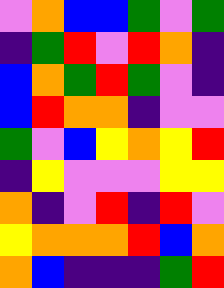[["violet", "orange", "blue", "blue", "green", "violet", "green"], ["indigo", "green", "red", "violet", "red", "orange", "indigo"], ["blue", "orange", "green", "red", "green", "violet", "indigo"], ["blue", "red", "orange", "orange", "indigo", "violet", "violet"], ["green", "violet", "blue", "yellow", "orange", "yellow", "red"], ["indigo", "yellow", "violet", "violet", "violet", "yellow", "yellow"], ["orange", "indigo", "violet", "red", "indigo", "red", "violet"], ["yellow", "orange", "orange", "orange", "red", "blue", "orange"], ["orange", "blue", "indigo", "indigo", "indigo", "green", "red"]]